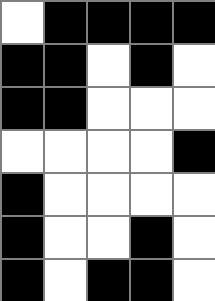[["white", "black", "black", "black", "black"], ["black", "black", "white", "black", "white"], ["black", "black", "white", "white", "white"], ["white", "white", "white", "white", "black"], ["black", "white", "white", "white", "white"], ["black", "white", "white", "black", "white"], ["black", "white", "black", "black", "white"]]